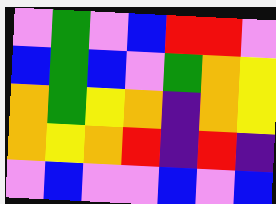[["violet", "green", "violet", "blue", "red", "red", "violet"], ["blue", "green", "blue", "violet", "green", "orange", "yellow"], ["orange", "green", "yellow", "orange", "indigo", "orange", "yellow"], ["orange", "yellow", "orange", "red", "indigo", "red", "indigo"], ["violet", "blue", "violet", "violet", "blue", "violet", "blue"]]